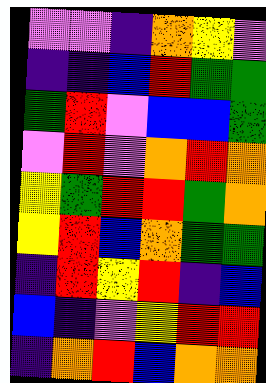[["violet", "violet", "indigo", "orange", "yellow", "violet"], ["indigo", "indigo", "blue", "red", "green", "green"], ["green", "red", "violet", "blue", "blue", "green"], ["violet", "red", "violet", "orange", "red", "orange"], ["yellow", "green", "red", "red", "green", "orange"], ["yellow", "red", "blue", "orange", "green", "green"], ["indigo", "red", "yellow", "red", "indigo", "blue"], ["blue", "indigo", "violet", "yellow", "red", "red"], ["indigo", "orange", "red", "blue", "orange", "orange"]]